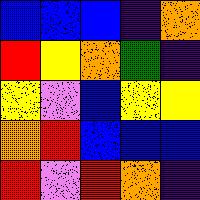[["blue", "blue", "blue", "indigo", "orange"], ["red", "yellow", "orange", "green", "indigo"], ["yellow", "violet", "blue", "yellow", "yellow"], ["orange", "red", "blue", "blue", "blue"], ["red", "violet", "red", "orange", "indigo"]]